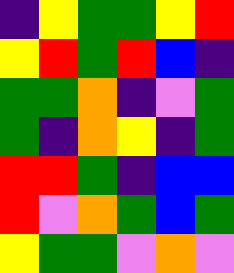[["indigo", "yellow", "green", "green", "yellow", "red"], ["yellow", "red", "green", "red", "blue", "indigo"], ["green", "green", "orange", "indigo", "violet", "green"], ["green", "indigo", "orange", "yellow", "indigo", "green"], ["red", "red", "green", "indigo", "blue", "blue"], ["red", "violet", "orange", "green", "blue", "green"], ["yellow", "green", "green", "violet", "orange", "violet"]]